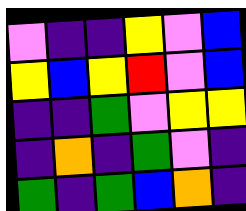[["violet", "indigo", "indigo", "yellow", "violet", "blue"], ["yellow", "blue", "yellow", "red", "violet", "blue"], ["indigo", "indigo", "green", "violet", "yellow", "yellow"], ["indigo", "orange", "indigo", "green", "violet", "indigo"], ["green", "indigo", "green", "blue", "orange", "indigo"]]